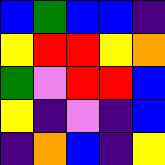[["blue", "green", "blue", "blue", "indigo"], ["yellow", "red", "red", "yellow", "orange"], ["green", "violet", "red", "red", "blue"], ["yellow", "indigo", "violet", "indigo", "blue"], ["indigo", "orange", "blue", "indigo", "yellow"]]